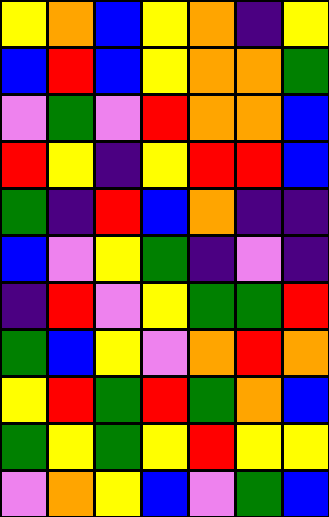[["yellow", "orange", "blue", "yellow", "orange", "indigo", "yellow"], ["blue", "red", "blue", "yellow", "orange", "orange", "green"], ["violet", "green", "violet", "red", "orange", "orange", "blue"], ["red", "yellow", "indigo", "yellow", "red", "red", "blue"], ["green", "indigo", "red", "blue", "orange", "indigo", "indigo"], ["blue", "violet", "yellow", "green", "indigo", "violet", "indigo"], ["indigo", "red", "violet", "yellow", "green", "green", "red"], ["green", "blue", "yellow", "violet", "orange", "red", "orange"], ["yellow", "red", "green", "red", "green", "orange", "blue"], ["green", "yellow", "green", "yellow", "red", "yellow", "yellow"], ["violet", "orange", "yellow", "blue", "violet", "green", "blue"]]